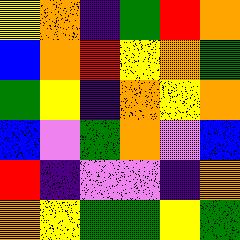[["yellow", "orange", "indigo", "green", "red", "orange"], ["blue", "orange", "red", "yellow", "orange", "green"], ["green", "yellow", "indigo", "orange", "yellow", "orange"], ["blue", "violet", "green", "orange", "violet", "blue"], ["red", "indigo", "violet", "violet", "indigo", "orange"], ["orange", "yellow", "green", "green", "yellow", "green"]]